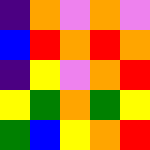[["indigo", "orange", "violet", "orange", "violet"], ["blue", "red", "orange", "red", "orange"], ["indigo", "yellow", "violet", "orange", "red"], ["yellow", "green", "orange", "green", "yellow"], ["green", "blue", "yellow", "orange", "red"]]